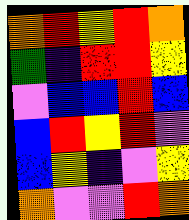[["orange", "red", "yellow", "red", "orange"], ["green", "indigo", "red", "red", "yellow"], ["violet", "blue", "blue", "red", "blue"], ["blue", "red", "yellow", "red", "violet"], ["blue", "yellow", "indigo", "violet", "yellow"], ["orange", "violet", "violet", "red", "orange"]]